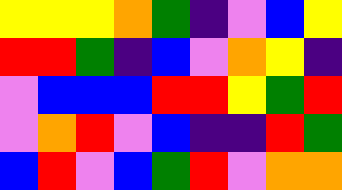[["yellow", "yellow", "yellow", "orange", "green", "indigo", "violet", "blue", "yellow"], ["red", "red", "green", "indigo", "blue", "violet", "orange", "yellow", "indigo"], ["violet", "blue", "blue", "blue", "red", "red", "yellow", "green", "red"], ["violet", "orange", "red", "violet", "blue", "indigo", "indigo", "red", "green"], ["blue", "red", "violet", "blue", "green", "red", "violet", "orange", "orange"]]